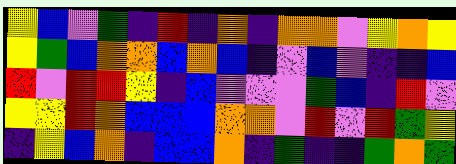[["yellow", "blue", "violet", "green", "indigo", "red", "indigo", "orange", "indigo", "orange", "orange", "violet", "yellow", "orange", "yellow"], ["yellow", "green", "blue", "orange", "orange", "blue", "orange", "blue", "indigo", "violet", "blue", "violet", "indigo", "indigo", "blue"], ["red", "violet", "red", "red", "yellow", "indigo", "blue", "violet", "violet", "violet", "green", "blue", "indigo", "red", "violet"], ["yellow", "yellow", "red", "orange", "blue", "blue", "blue", "orange", "orange", "violet", "red", "violet", "red", "green", "yellow"], ["indigo", "yellow", "blue", "orange", "indigo", "blue", "blue", "orange", "indigo", "green", "indigo", "indigo", "green", "orange", "green"]]